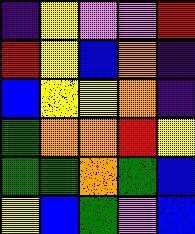[["indigo", "yellow", "violet", "violet", "red"], ["red", "yellow", "blue", "orange", "indigo"], ["blue", "yellow", "yellow", "orange", "indigo"], ["green", "orange", "orange", "red", "yellow"], ["green", "green", "orange", "green", "blue"], ["yellow", "blue", "green", "violet", "blue"]]